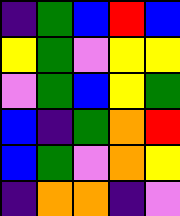[["indigo", "green", "blue", "red", "blue"], ["yellow", "green", "violet", "yellow", "yellow"], ["violet", "green", "blue", "yellow", "green"], ["blue", "indigo", "green", "orange", "red"], ["blue", "green", "violet", "orange", "yellow"], ["indigo", "orange", "orange", "indigo", "violet"]]